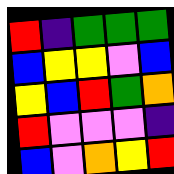[["red", "indigo", "green", "green", "green"], ["blue", "yellow", "yellow", "violet", "blue"], ["yellow", "blue", "red", "green", "orange"], ["red", "violet", "violet", "violet", "indigo"], ["blue", "violet", "orange", "yellow", "red"]]